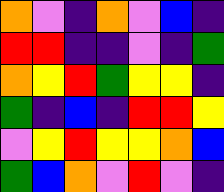[["orange", "violet", "indigo", "orange", "violet", "blue", "indigo"], ["red", "red", "indigo", "indigo", "violet", "indigo", "green"], ["orange", "yellow", "red", "green", "yellow", "yellow", "indigo"], ["green", "indigo", "blue", "indigo", "red", "red", "yellow"], ["violet", "yellow", "red", "yellow", "yellow", "orange", "blue"], ["green", "blue", "orange", "violet", "red", "violet", "indigo"]]